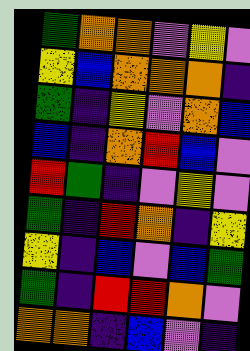[["green", "orange", "orange", "violet", "yellow", "violet"], ["yellow", "blue", "orange", "orange", "orange", "indigo"], ["green", "indigo", "yellow", "violet", "orange", "blue"], ["blue", "indigo", "orange", "red", "blue", "violet"], ["red", "green", "indigo", "violet", "yellow", "violet"], ["green", "indigo", "red", "orange", "indigo", "yellow"], ["yellow", "indigo", "blue", "violet", "blue", "green"], ["green", "indigo", "red", "red", "orange", "violet"], ["orange", "orange", "indigo", "blue", "violet", "indigo"]]